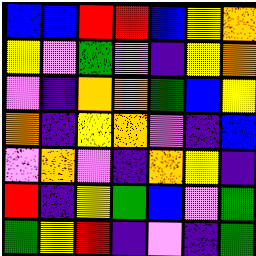[["blue", "blue", "red", "red", "blue", "yellow", "orange"], ["yellow", "violet", "green", "violet", "indigo", "yellow", "orange"], ["violet", "indigo", "orange", "orange", "green", "blue", "yellow"], ["orange", "indigo", "yellow", "orange", "violet", "indigo", "blue"], ["violet", "orange", "violet", "indigo", "orange", "yellow", "indigo"], ["red", "indigo", "yellow", "green", "blue", "violet", "green"], ["green", "yellow", "red", "indigo", "violet", "indigo", "green"]]